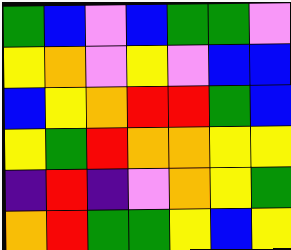[["green", "blue", "violet", "blue", "green", "green", "violet"], ["yellow", "orange", "violet", "yellow", "violet", "blue", "blue"], ["blue", "yellow", "orange", "red", "red", "green", "blue"], ["yellow", "green", "red", "orange", "orange", "yellow", "yellow"], ["indigo", "red", "indigo", "violet", "orange", "yellow", "green"], ["orange", "red", "green", "green", "yellow", "blue", "yellow"]]